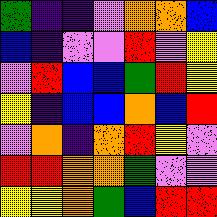[["green", "indigo", "indigo", "violet", "orange", "orange", "blue"], ["blue", "indigo", "violet", "violet", "red", "violet", "yellow"], ["violet", "red", "blue", "blue", "green", "red", "yellow"], ["yellow", "indigo", "blue", "blue", "orange", "blue", "red"], ["violet", "orange", "indigo", "orange", "red", "yellow", "violet"], ["red", "red", "orange", "orange", "green", "violet", "violet"], ["yellow", "yellow", "orange", "green", "blue", "red", "red"]]